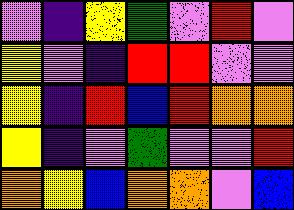[["violet", "indigo", "yellow", "green", "violet", "red", "violet"], ["yellow", "violet", "indigo", "red", "red", "violet", "violet"], ["yellow", "indigo", "red", "blue", "red", "orange", "orange"], ["yellow", "indigo", "violet", "green", "violet", "violet", "red"], ["orange", "yellow", "blue", "orange", "orange", "violet", "blue"]]